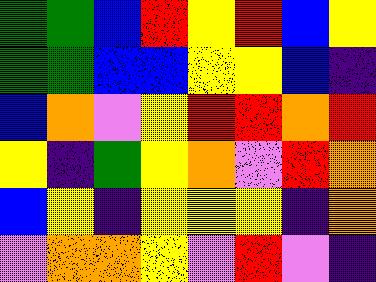[["green", "green", "blue", "red", "yellow", "red", "blue", "yellow"], ["green", "green", "blue", "blue", "yellow", "yellow", "blue", "indigo"], ["blue", "orange", "violet", "yellow", "red", "red", "orange", "red"], ["yellow", "indigo", "green", "yellow", "orange", "violet", "red", "orange"], ["blue", "yellow", "indigo", "yellow", "yellow", "yellow", "indigo", "orange"], ["violet", "orange", "orange", "yellow", "violet", "red", "violet", "indigo"]]